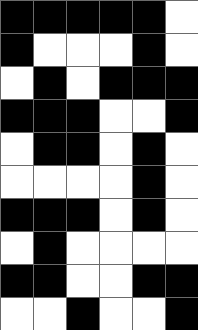[["black", "black", "black", "black", "black", "white"], ["black", "white", "white", "white", "black", "white"], ["white", "black", "white", "black", "black", "black"], ["black", "black", "black", "white", "white", "black"], ["white", "black", "black", "white", "black", "white"], ["white", "white", "white", "white", "black", "white"], ["black", "black", "black", "white", "black", "white"], ["white", "black", "white", "white", "white", "white"], ["black", "black", "white", "white", "black", "black"], ["white", "white", "black", "white", "white", "black"]]